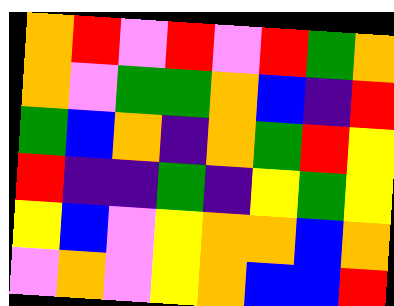[["orange", "red", "violet", "red", "violet", "red", "green", "orange"], ["orange", "violet", "green", "green", "orange", "blue", "indigo", "red"], ["green", "blue", "orange", "indigo", "orange", "green", "red", "yellow"], ["red", "indigo", "indigo", "green", "indigo", "yellow", "green", "yellow"], ["yellow", "blue", "violet", "yellow", "orange", "orange", "blue", "orange"], ["violet", "orange", "violet", "yellow", "orange", "blue", "blue", "red"]]